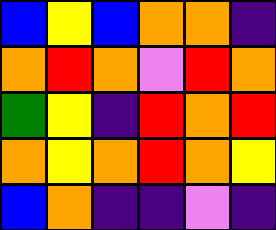[["blue", "yellow", "blue", "orange", "orange", "indigo"], ["orange", "red", "orange", "violet", "red", "orange"], ["green", "yellow", "indigo", "red", "orange", "red"], ["orange", "yellow", "orange", "red", "orange", "yellow"], ["blue", "orange", "indigo", "indigo", "violet", "indigo"]]